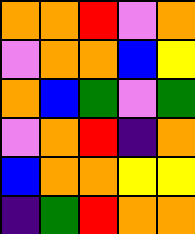[["orange", "orange", "red", "violet", "orange"], ["violet", "orange", "orange", "blue", "yellow"], ["orange", "blue", "green", "violet", "green"], ["violet", "orange", "red", "indigo", "orange"], ["blue", "orange", "orange", "yellow", "yellow"], ["indigo", "green", "red", "orange", "orange"]]